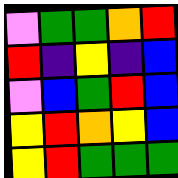[["violet", "green", "green", "orange", "red"], ["red", "indigo", "yellow", "indigo", "blue"], ["violet", "blue", "green", "red", "blue"], ["yellow", "red", "orange", "yellow", "blue"], ["yellow", "red", "green", "green", "green"]]